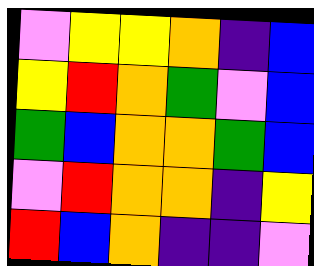[["violet", "yellow", "yellow", "orange", "indigo", "blue"], ["yellow", "red", "orange", "green", "violet", "blue"], ["green", "blue", "orange", "orange", "green", "blue"], ["violet", "red", "orange", "orange", "indigo", "yellow"], ["red", "blue", "orange", "indigo", "indigo", "violet"]]